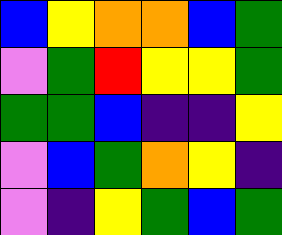[["blue", "yellow", "orange", "orange", "blue", "green"], ["violet", "green", "red", "yellow", "yellow", "green"], ["green", "green", "blue", "indigo", "indigo", "yellow"], ["violet", "blue", "green", "orange", "yellow", "indigo"], ["violet", "indigo", "yellow", "green", "blue", "green"]]